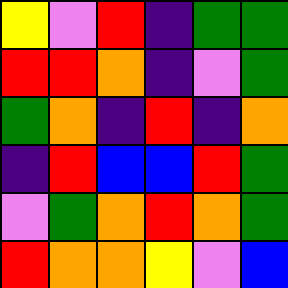[["yellow", "violet", "red", "indigo", "green", "green"], ["red", "red", "orange", "indigo", "violet", "green"], ["green", "orange", "indigo", "red", "indigo", "orange"], ["indigo", "red", "blue", "blue", "red", "green"], ["violet", "green", "orange", "red", "orange", "green"], ["red", "orange", "orange", "yellow", "violet", "blue"]]